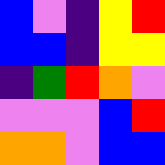[["blue", "violet", "indigo", "yellow", "red"], ["blue", "blue", "indigo", "yellow", "yellow"], ["indigo", "green", "red", "orange", "violet"], ["violet", "violet", "violet", "blue", "red"], ["orange", "orange", "violet", "blue", "blue"]]